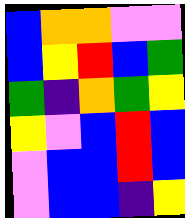[["blue", "orange", "orange", "violet", "violet"], ["blue", "yellow", "red", "blue", "green"], ["green", "indigo", "orange", "green", "yellow"], ["yellow", "violet", "blue", "red", "blue"], ["violet", "blue", "blue", "red", "blue"], ["violet", "blue", "blue", "indigo", "yellow"]]